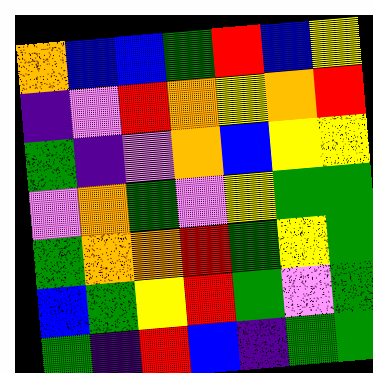[["orange", "blue", "blue", "green", "red", "blue", "yellow"], ["indigo", "violet", "red", "orange", "yellow", "orange", "red"], ["green", "indigo", "violet", "orange", "blue", "yellow", "yellow"], ["violet", "orange", "green", "violet", "yellow", "green", "green"], ["green", "orange", "orange", "red", "green", "yellow", "green"], ["blue", "green", "yellow", "red", "green", "violet", "green"], ["green", "indigo", "red", "blue", "indigo", "green", "green"]]